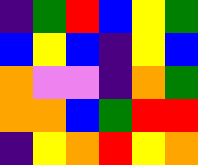[["indigo", "green", "red", "blue", "yellow", "green"], ["blue", "yellow", "blue", "indigo", "yellow", "blue"], ["orange", "violet", "violet", "indigo", "orange", "green"], ["orange", "orange", "blue", "green", "red", "red"], ["indigo", "yellow", "orange", "red", "yellow", "orange"]]